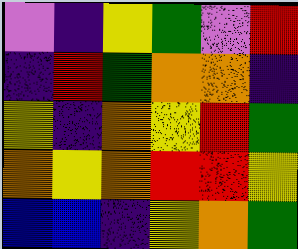[["violet", "indigo", "yellow", "green", "violet", "red"], ["indigo", "red", "green", "orange", "orange", "indigo"], ["yellow", "indigo", "orange", "yellow", "red", "green"], ["orange", "yellow", "orange", "red", "red", "yellow"], ["blue", "blue", "indigo", "yellow", "orange", "green"]]